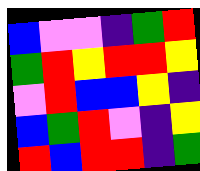[["blue", "violet", "violet", "indigo", "green", "red"], ["green", "red", "yellow", "red", "red", "yellow"], ["violet", "red", "blue", "blue", "yellow", "indigo"], ["blue", "green", "red", "violet", "indigo", "yellow"], ["red", "blue", "red", "red", "indigo", "green"]]